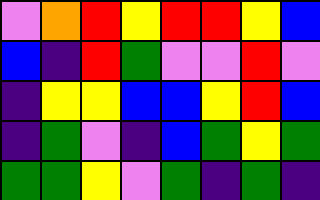[["violet", "orange", "red", "yellow", "red", "red", "yellow", "blue"], ["blue", "indigo", "red", "green", "violet", "violet", "red", "violet"], ["indigo", "yellow", "yellow", "blue", "blue", "yellow", "red", "blue"], ["indigo", "green", "violet", "indigo", "blue", "green", "yellow", "green"], ["green", "green", "yellow", "violet", "green", "indigo", "green", "indigo"]]